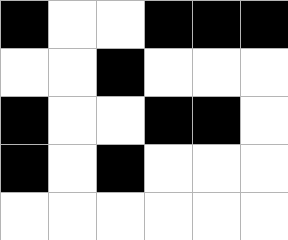[["black", "white", "white", "black", "black", "black"], ["white", "white", "black", "white", "white", "white"], ["black", "white", "white", "black", "black", "white"], ["black", "white", "black", "white", "white", "white"], ["white", "white", "white", "white", "white", "white"]]